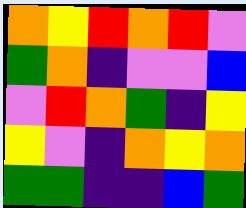[["orange", "yellow", "red", "orange", "red", "violet"], ["green", "orange", "indigo", "violet", "violet", "blue"], ["violet", "red", "orange", "green", "indigo", "yellow"], ["yellow", "violet", "indigo", "orange", "yellow", "orange"], ["green", "green", "indigo", "indigo", "blue", "green"]]